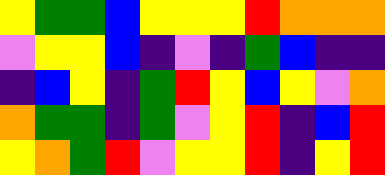[["yellow", "green", "green", "blue", "yellow", "yellow", "yellow", "red", "orange", "orange", "orange"], ["violet", "yellow", "yellow", "blue", "indigo", "violet", "indigo", "green", "blue", "indigo", "indigo"], ["indigo", "blue", "yellow", "indigo", "green", "red", "yellow", "blue", "yellow", "violet", "orange"], ["orange", "green", "green", "indigo", "green", "violet", "yellow", "red", "indigo", "blue", "red"], ["yellow", "orange", "green", "red", "violet", "yellow", "yellow", "red", "indigo", "yellow", "red"]]